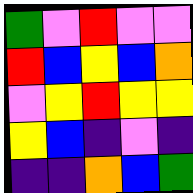[["green", "violet", "red", "violet", "violet"], ["red", "blue", "yellow", "blue", "orange"], ["violet", "yellow", "red", "yellow", "yellow"], ["yellow", "blue", "indigo", "violet", "indigo"], ["indigo", "indigo", "orange", "blue", "green"]]